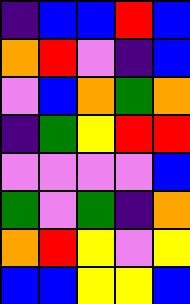[["indigo", "blue", "blue", "red", "blue"], ["orange", "red", "violet", "indigo", "blue"], ["violet", "blue", "orange", "green", "orange"], ["indigo", "green", "yellow", "red", "red"], ["violet", "violet", "violet", "violet", "blue"], ["green", "violet", "green", "indigo", "orange"], ["orange", "red", "yellow", "violet", "yellow"], ["blue", "blue", "yellow", "yellow", "blue"]]